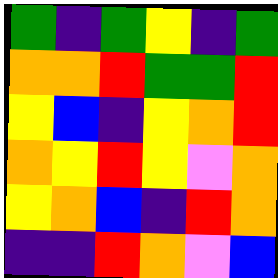[["green", "indigo", "green", "yellow", "indigo", "green"], ["orange", "orange", "red", "green", "green", "red"], ["yellow", "blue", "indigo", "yellow", "orange", "red"], ["orange", "yellow", "red", "yellow", "violet", "orange"], ["yellow", "orange", "blue", "indigo", "red", "orange"], ["indigo", "indigo", "red", "orange", "violet", "blue"]]